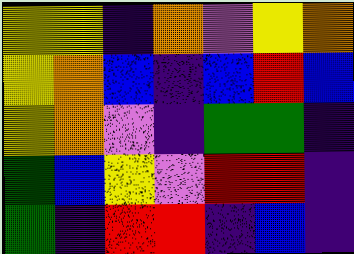[["yellow", "yellow", "indigo", "orange", "violet", "yellow", "orange"], ["yellow", "orange", "blue", "indigo", "blue", "red", "blue"], ["yellow", "orange", "violet", "indigo", "green", "green", "indigo"], ["green", "blue", "yellow", "violet", "red", "red", "indigo"], ["green", "indigo", "red", "red", "indigo", "blue", "indigo"]]